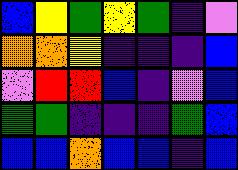[["blue", "yellow", "green", "yellow", "green", "indigo", "violet"], ["orange", "orange", "yellow", "indigo", "indigo", "indigo", "blue"], ["violet", "red", "red", "blue", "indigo", "violet", "blue"], ["green", "green", "indigo", "indigo", "indigo", "green", "blue"], ["blue", "blue", "orange", "blue", "blue", "indigo", "blue"]]